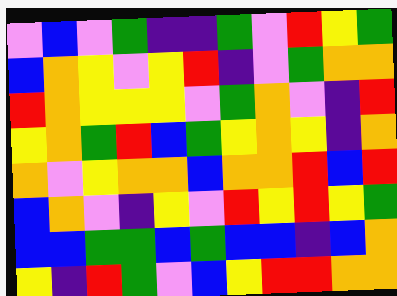[["violet", "blue", "violet", "green", "indigo", "indigo", "green", "violet", "red", "yellow", "green"], ["blue", "orange", "yellow", "violet", "yellow", "red", "indigo", "violet", "green", "orange", "orange"], ["red", "orange", "yellow", "yellow", "yellow", "violet", "green", "orange", "violet", "indigo", "red"], ["yellow", "orange", "green", "red", "blue", "green", "yellow", "orange", "yellow", "indigo", "orange"], ["orange", "violet", "yellow", "orange", "orange", "blue", "orange", "orange", "red", "blue", "red"], ["blue", "orange", "violet", "indigo", "yellow", "violet", "red", "yellow", "red", "yellow", "green"], ["blue", "blue", "green", "green", "blue", "green", "blue", "blue", "indigo", "blue", "orange"], ["yellow", "indigo", "red", "green", "violet", "blue", "yellow", "red", "red", "orange", "orange"]]